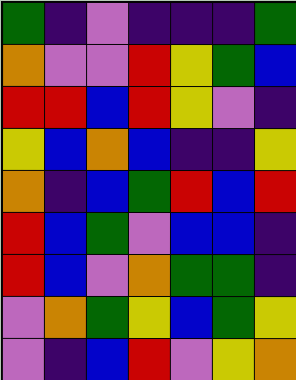[["green", "indigo", "violet", "indigo", "indigo", "indigo", "green"], ["orange", "violet", "violet", "red", "yellow", "green", "blue"], ["red", "red", "blue", "red", "yellow", "violet", "indigo"], ["yellow", "blue", "orange", "blue", "indigo", "indigo", "yellow"], ["orange", "indigo", "blue", "green", "red", "blue", "red"], ["red", "blue", "green", "violet", "blue", "blue", "indigo"], ["red", "blue", "violet", "orange", "green", "green", "indigo"], ["violet", "orange", "green", "yellow", "blue", "green", "yellow"], ["violet", "indigo", "blue", "red", "violet", "yellow", "orange"]]